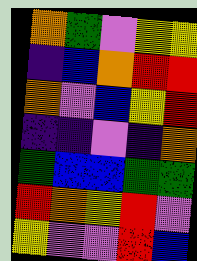[["orange", "green", "violet", "yellow", "yellow"], ["indigo", "blue", "orange", "red", "red"], ["orange", "violet", "blue", "yellow", "red"], ["indigo", "indigo", "violet", "indigo", "orange"], ["green", "blue", "blue", "green", "green"], ["red", "orange", "yellow", "red", "violet"], ["yellow", "violet", "violet", "red", "blue"]]